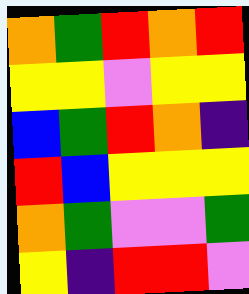[["orange", "green", "red", "orange", "red"], ["yellow", "yellow", "violet", "yellow", "yellow"], ["blue", "green", "red", "orange", "indigo"], ["red", "blue", "yellow", "yellow", "yellow"], ["orange", "green", "violet", "violet", "green"], ["yellow", "indigo", "red", "red", "violet"]]